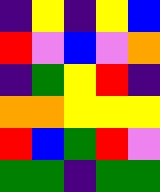[["indigo", "yellow", "indigo", "yellow", "blue"], ["red", "violet", "blue", "violet", "orange"], ["indigo", "green", "yellow", "red", "indigo"], ["orange", "orange", "yellow", "yellow", "yellow"], ["red", "blue", "green", "red", "violet"], ["green", "green", "indigo", "green", "green"]]